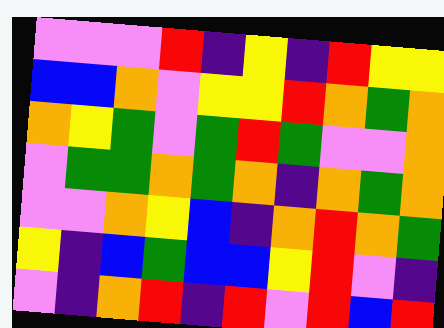[["violet", "violet", "violet", "red", "indigo", "yellow", "indigo", "red", "yellow", "yellow"], ["blue", "blue", "orange", "violet", "yellow", "yellow", "red", "orange", "green", "orange"], ["orange", "yellow", "green", "violet", "green", "red", "green", "violet", "violet", "orange"], ["violet", "green", "green", "orange", "green", "orange", "indigo", "orange", "green", "orange"], ["violet", "violet", "orange", "yellow", "blue", "indigo", "orange", "red", "orange", "green"], ["yellow", "indigo", "blue", "green", "blue", "blue", "yellow", "red", "violet", "indigo"], ["violet", "indigo", "orange", "red", "indigo", "red", "violet", "red", "blue", "red"]]